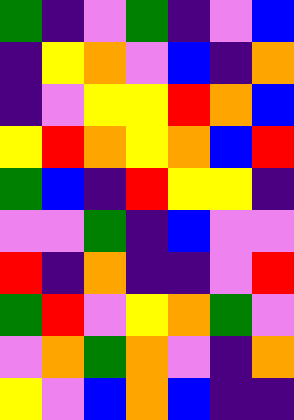[["green", "indigo", "violet", "green", "indigo", "violet", "blue"], ["indigo", "yellow", "orange", "violet", "blue", "indigo", "orange"], ["indigo", "violet", "yellow", "yellow", "red", "orange", "blue"], ["yellow", "red", "orange", "yellow", "orange", "blue", "red"], ["green", "blue", "indigo", "red", "yellow", "yellow", "indigo"], ["violet", "violet", "green", "indigo", "blue", "violet", "violet"], ["red", "indigo", "orange", "indigo", "indigo", "violet", "red"], ["green", "red", "violet", "yellow", "orange", "green", "violet"], ["violet", "orange", "green", "orange", "violet", "indigo", "orange"], ["yellow", "violet", "blue", "orange", "blue", "indigo", "indigo"]]